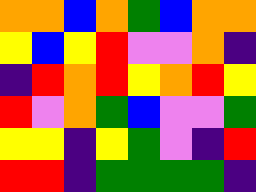[["orange", "orange", "blue", "orange", "green", "blue", "orange", "orange"], ["yellow", "blue", "yellow", "red", "violet", "violet", "orange", "indigo"], ["indigo", "red", "orange", "red", "yellow", "orange", "red", "yellow"], ["red", "violet", "orange", "green", "blue", "violet", "violet", "green"], ["yellow", "yellow", "indigo", "yellow", "green", "violet", "indigo", "red"], ["red", "red", "indigo", "green", "green", "green", "green", "indigo"]]